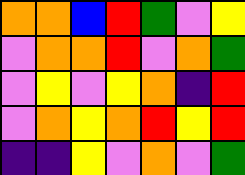[["orange", "orange", "blue", "red", "green", "violet", "yellow"], ["violet", "orange", "orange", "red", "violet", "orange", "green"], ["violet", "yellow", "violet", "yellow", "orange", "indigo", "red"], ["violet", "orange", "yellow", "orange", "red", "yellow", "red"], ["indigo", "indigo", "yellow", "violet", "orange", "violet", "green"]]